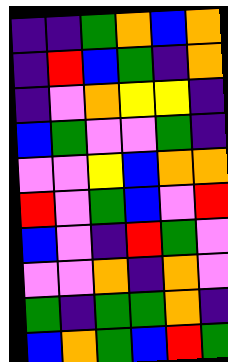[["indigo", "indigo", "green", "orange", "blue", "orange"], ["indigo", "red", "blue", "green", "indigo", "orange"], ["indigo", "violet", "orange", "yellow", "yellow", "indigo"], ["blue", "green", "violet", "violet", "green", "indigo"], ["violet", "violet", "yellow", "blue", "orange", "orange"], ["red", "violet", "green", "blue", "violet", "red"], ["blue", "violet", "indigo", "red", "green", "violet"], ["violet", "violet", "orange", "indigo", "orange", "violet"], ["green", "indigo", "green", "green", "orange", "indigo"], ["blue", "orange", "green", "blue", "red", "green"]]